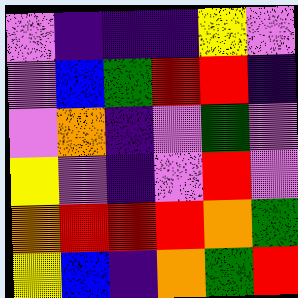[["violet", "indigo", "indigo", "indigo", "yellow", "violet"], ["violet", "blue", "green", "red", "red", "indigo"], ["violet", "orange", "indigo", "violet", "green", "violet"], ["yellow", "violet", "indigo", "violet", "red", "violet"], ["orange", "red", "red", "red", "orange", "green"], ["yellow", "blue", "indigo", "orange", "green", "red"]]